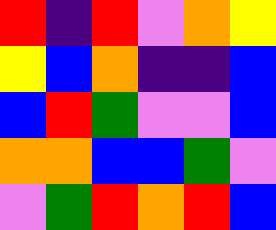[["red", "indigo", "red", "violet", "orange", "yellow"], ["yellow", "blue", "orange", "indigo", "indigo", "blue"], ["blue", "red", "green", "violet", "violet", "blue"], ["orange", "orange", "blue", "blue", "green", "violet"], ["violet", "green", "red", "orange", "red", "blue"]]